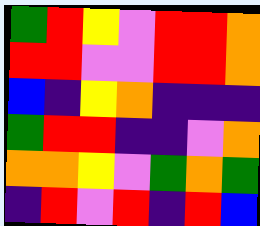[["green", "red", "yellow", "violet", "red", "red", "orange"], ["red", "red", "violet", "violet", "red", "red", "orange"], ["blue", "indigo", "yellow", "orange", "indigo", "indigo", "indigo"], ["green", "red", "red", "indigo", "indigo", "violet", "orange"], ["orange", "orange", "yellow", "violet", "green", "orange", "green"], ["indigo", "red", "violet", "red", "indigo", "red", "blue"]]